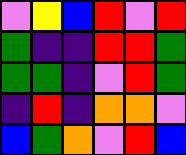[["violet", "yellow", "blue", "red", "violet", "red"], ["green", "indigo", "indigo", "red", "red", "green"], ["green", "green", "indigo", "violet", "red", "green"], ["indigo", "red", "indigo", "orange", "orange", "violet"], ["blue", "green", "orange", "violet", "red", "blue"]]